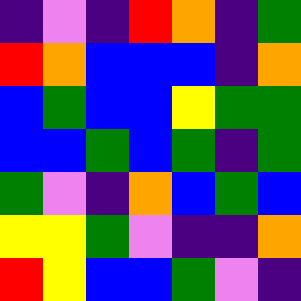[["indigo", "violet", "indigo", "red", "orange", "indigo", "green"], ["red", "orange", "blue", "blue", "blue", "indigo", "orange"], ["blue", "green", "blue", "blue", "yellow", "green", "green"], ["blue", "blue", "green", "blue", "green", "indigo", "green"], ["green", "violet", "indigo", "orange", "blue", "green", "blue"], ["yellow", "yellow", "green", "violet", "indigo", "indigo", "orange"], ["red", "yellow", "blue", "blue", "green", "violet", "indigo"]]